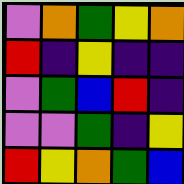[["violet", "orange", "green", "yellow", "orange"], ["red", "indigo", "yellow", "indigo", "indigo"], ["violet", "green", "blue", "red", "indigo"], ["violet", "violet", "green", "indigo", "yellow"], ["red", "yellow", "orange", "green", "blue"]]